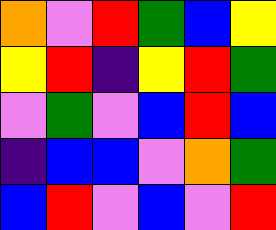[["orange", "violet", "red", "green", "blue", "yellow"], ["yellow", "red", "indigo", "yellow", "red", "green"], ["violet", "green", "violet", "blue", "red", "blue"], ["indigo", "blue", "blue", "violet", "orange", "green"], ["blue", "red", "violet", "blue", "violet", "red"]]